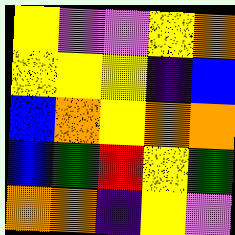[["yellow", "violet", "violet", "yellow", "orange"], ["yellow", "yellow", "yellow", "indigo", "blue"], ["blue", "orange", "yellow", "orange", "orange"], ["blue", "green", "red", "yellow", "green"], ["orange", "orange", "indigo", "yellow", "violet"]]